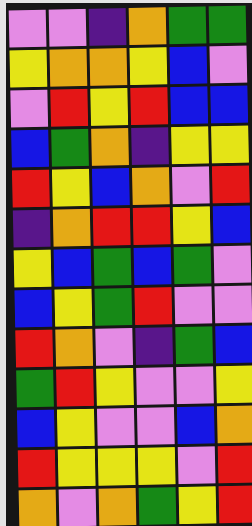[["violet", "violet", "indigo", "orange", "green", "green"], ["yellow", "orange", "orange", "yellow", "blue", "violet"], ["violet", "red", "yellow", "red", "blue", "blue"], ["blue", "green", "orange", "indigo", "yellow", "yellow"], ["red", "yellow", "blue", "orange", "violet", "red"], ["indigo", "orange", "red", "red", "yellow", "blue"], ["yellow", "blue", "green", "blue", "green", "violet"], ["blue", "yellow", "green", "red", "violet", "violet"], ["red", "orange", "violet", "indigo", "green", "blue"], ["green", "red", "yellow", "violet", "violet", "yellow"], ["blue", "yellow", "violet", "violet", "blue", "orange"], ["red", "yellow", "yellow", "yellow", "violet", "red"], ["orange", "violet", "orange", "green", "yellow", "red"]]